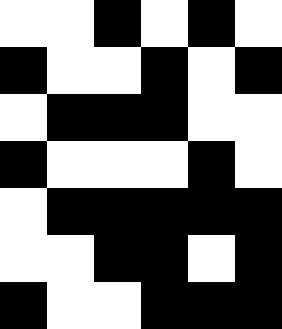[["white", "white", "black", "white", "black", "white"], ["black", "white", "white", "black", "white", "black"], ["white", "black", "black", "black", "white", "white"], ["black", "white", "white", "white", "black", "white"], ["white", "black", "black", "black", "black", "black"], ["white", "white", "black", "black", "white", "black"], ["black", "white", "white", "black", "black", "black"]]